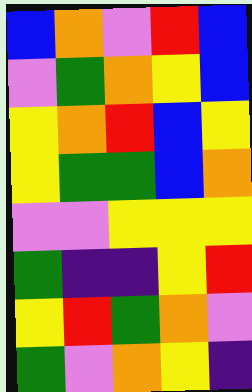[["blue", "orange", "violet", "red", "blue"], ["violet", "green", "orange", "yellow", "blue"], ["yellow", "orange", "red", "blue", "yellow"], ["yellow", "green", "green", "blue", "orange"], ["violet", "violet", "yellow", "yellow", "yellow"], ["green", "indigo", "indigo", "yellow", "red"], ["yellow", "red", "green", "orange", "violet"], ["green", "violet", "orange", "yellow", "indigo"]]